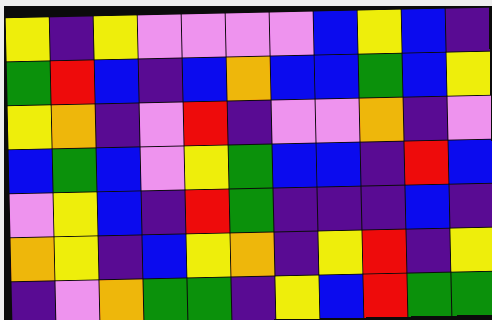[["yellow", "indigo", "yellow", "violet", "violet", "violet", "violet", "blue", "yellow", "blue", "indigo"], ["green", "red", "blue", "indigo", "blue", "orange", "blue", "blue", "green", "blue", "yellow"], ["yellow", "orange", "indigo", "violet", "red", "indigo", "violet", "violet", "orange", "indigo", "violet"], ["blue", "green", "blue", "violet", "yellow", "green", "blue", "blue", "indigo", "red", "blue"], ["violet", "yellow", "blue", "indigo", "red", "green", "indigo", "indigo", "indigo", "blue", "indigo"], ["orange", "yellow", "indigo", "blue", "yellow", "orange", "indigo", "yellow", "red", "indigo", "yellow"], ["indigo", "violet", "orange", "green", "green", "indigo", "yellow", "blue", "red", "green", "green"]]